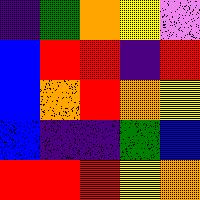[["indigo", "green", "orange", "yellow", "violet"], ["blue", "red", "red", "indigo", "red"], ["blue", "orange", "red", "orange", "yellow"], ["blue", "indigo", "indigo", "green", "blue"], ["red", "red", "red", "yellow", "orange"]]